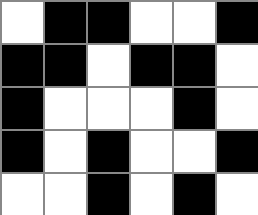[["white", "black", "black", "white", "white", "black"], ["black", "black", "white", "black", "black", "white"], ["black", "white", "white", "white", "black", "white"], ["black", "white", "black", "white", "white", "black"], ["white", "white", "black", "white", "black", "white"]]